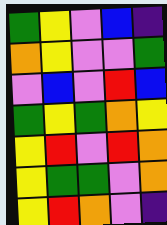[["green", "yellow", "violet", "blue", "indigo"], ["orange", "yellow", "violet", "violet", "green"], ["violet", "blue", "violet", "red", "blue"], ["green", "yellow", "green", "orange", "yellow"], ["yellow", "red", "violet", "red", "orange"], ["yellow", "green", "green", "violet", "orange"], ["yellow", "red", "orange", "violet", "indigo"]]